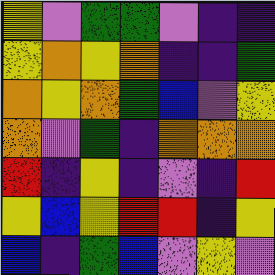[["yellow", "violet", "green", "green", "violet", "indigo", "indigo"], ["yellow", "orange", "yellow", "orange", "indigo", "indigo", "green"], ["orange", "yellow", "orange", "green", "blue", "violet", "yellow"], ["orange", "violet", "green", "indigo", "orange", "orange", "orange"], ["red", "indigo", "yellow", "indigo", "violet", "indigo", "red"], ["yellow", "blue", "yellow", "red", "red", "indigo", "yellow"], ["blue", "indigo", "green", "blue", "violet", "yellow", "violet"]]